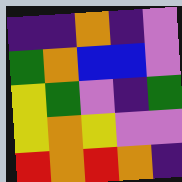[["indigo", "indigo", "orange", "indigo", "violet"], ["green", "orange", "blue", "blue", "violet"], ["yellow", "green", "violet", "indigo", "green"], ["yellow", "orange", "yellow", "violet", "violet"], ["red", "orange", "red", "orange", "indigo"]]